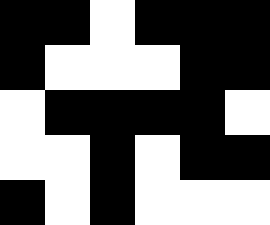[["black", "black", "white", "black", "black", "black"], ["black", "white", "white", "white", "black", "black"], ["white", "black", "black", "black", "black", "white"], ["white", "white", "black", "white", "black", "black"], ["black", "white", "black", "white", "white", "white"]]